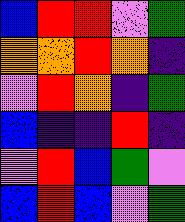[["blue", "red", "red", "violet", "green"], ["orange", "orange", "red", "orange", "indigo"], ["violet", "red", "orange", "indigo", "green"], ["blue", "indigo", "indigo", "red", "indigo"], ["violet", "red", "blue", "green", "violet"], ["blue", "red", "blue", "violet", "green"]]